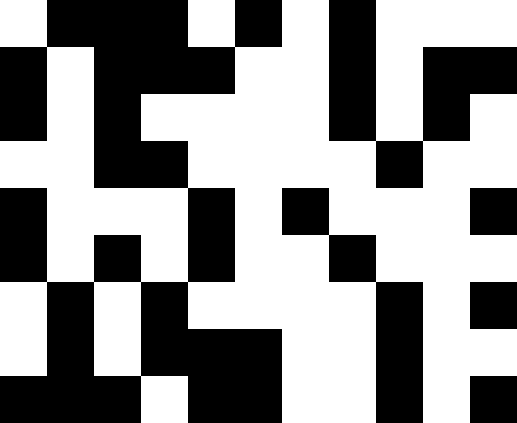[["white", "black", "black", "black", "white", "black", "white", "black", "white", "white", "white"], ["black", "white", "black", "black", "black", "white", "white", "black", "white", "black", "black"], ["black", "white", "black", "white", "white", "white", "white", "black", "white", "black", "white"], ["white", "white", "black", "black", "white", "white", "white", "white", "black", "white", "white"], ["black", "white", "white", "white", "black", "white", "black", "white", "white", "white", "black"], ["black", "white", "black", "white", "black", "white", "white", "black", "white", "white", "white"], ["white", "black", "white", "black", "white", "white", "white", "white", "black", "white", "black"], ["white", "black", "white", "black", "black", "black", "white", "white", "black", "white", "white"], ["black", "black", "black", "white", "black", "black", "white", "white", "black", "white", "black"]]